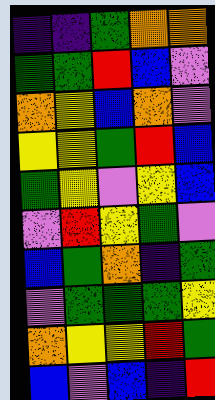[["indigo", "indigo", "green", "orange", "orange"], ["green", "green", "red", "blue", "violet"], ["orange", "yellow", "blue", "orange", "violet"], ["yellow", "yellow", "green", "red", "blue"], ["green", "yellow", "violet", "yellow", "blue"], ["violet", "red", "yellow", "green", "violet"], ["blue", "green", "orange", "indigo", "green"], ["violet", "green", "green", "green", "yellow"], ["orange", "yellow", "yellow", "red", "green"], ["blue", "violet", "blue", "indigo", "red"]]